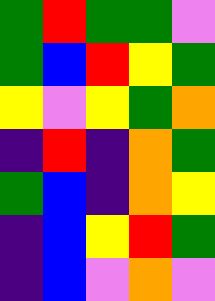[["green", "red", "green", "green", "violet"], ["green", "blue", "red", "yellow", "green"], ["yellow", "violet", "yellow", "green", "orange"], ["indigo", "red", "indigo", "orange", "green"], ["green", "blue", "indigo", "orange", "yellow"], ["indigo", "blue", "yellow", "red", "green"], ["indigo", "blue", "violet", "orange", "violet"]]